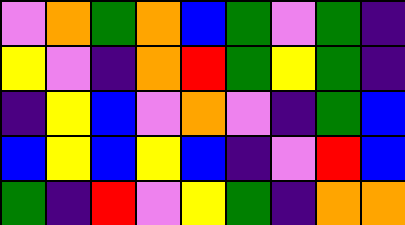[["violet", "orange", "green", "orange", "blue", "green", "violet", "green", "indigo"], ["yellow", "violet", "indigo", "orange", "red", "green", "yellow", "green", "indigo"], ["indigo", "yellow", "blue", "violet", "orange", "violet", "indigo", "green", "blue"], ["blue", "yellow", "blue", "yellow", "blue", "indigo", "violet", "red", "blue"], ["green", "indigo", "red", "violet", "yellow", "green", "indigo", "orange", "orange"]]